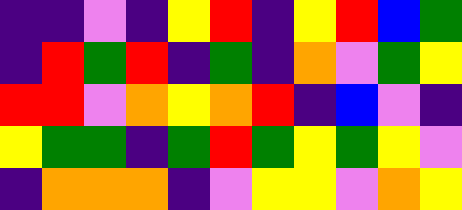[["indigo", "indigo", "violet", "indigo", "yellow", "red", "indigo", "yellow", "red", "blue", "green"], ["indigo", "red", "green", "red", "indigo", "green", "indigo", "orange", "violet", "green", "yellow"], ["red", "red", "violet", "orange", "yellow", "orange", "red", "indigo", "blue", "violet", "indigo"], ["yellow", "green", "green", "indigo", "green", "red", "green", "yellow", "green", "yellow", "violet"], ["indigo", "orange", "orange", "orange", "indigo", "violet", "yellow", "yellow", "violet", "orange", "yellow"]]